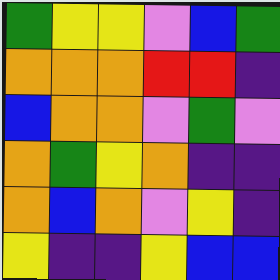[["green", "yellow", "yellow", "violet", "blue", "green"], ["orange", "orange", "orange", "red", "red", "indigo"], ["blue", "orange", "orange", "violet", "green", "violet"], ["orange", "green", "yellow", "orange", "indigo", "indigo"], ["orange", "blue", "orange", "violet", "yellow", "indigo"], ["yellow", "indigo", "indigo", "yellow", "blue", "blue"]]